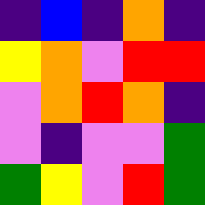[["indigo", "blue", "indigo", "orange", "indigo"], ["yellow", "orange", "violet", "red", "red"], ["violet", "orange", "red", "orange", "indigo"], ["violet", "indigo", "violet", "violet", "green"], ["green", "yellow", "violet", "red", "green"]]